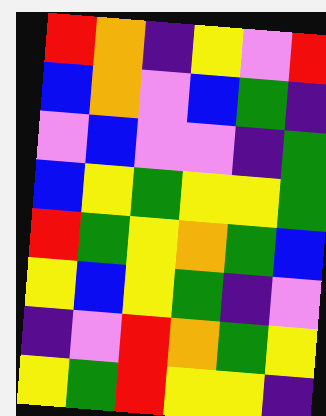[["red", "orange", "indigo", "yellow", "violet", "red"], ["blue", "orange", "violet", "blue", "green", "indigo"], ["violet", "blue", "violet", "violet", "indigo", "green"], ["blue", "yellow", "green", "yellow", "yellow", "green"], ["red", "green", "yellow", "orange", "green", "blue"], ["yellow", "blue", "yellow", "green", "indigo", "violet"], ["indigo", "violet", "red", "orange", "green", "yellow"], ["yellow", "green", "red", "yellow", "yellow", "indigo"]]